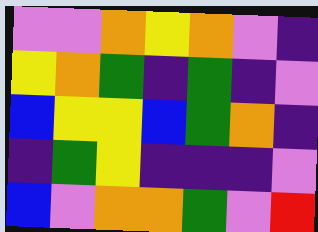[["violet", "violet", "orange", "yellow", "orange", "violet", "indigo"], ["yellow", "orange", "green", "indigo", "green", "indigo", "violet"], ["blue", "yellow", "yellow", "blue", "green", "orange", "indigo"], ["indigo", "green", "yellow", "indigo", "indigo", "indigo", "violet"], ["blue", "violet", "orange", "orange", "green", "violet", "red"]]